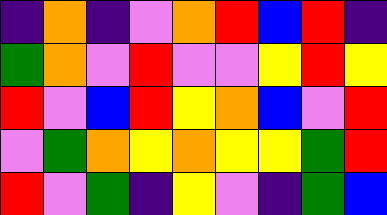[["indigo", "orange", "indigo", "violet", "orange", "red", "blue", "red", "indigo"], ["green", "orange", "violet", "red", "violet", "violet", "yellow", "red", "yellow"], ["red", "violet", "blue", "red", "yellow", "orange", "blue", "violet", "red"], ["violet", "green", "orange", "yellow", "orange", "yellow", "yellow", "green", "red"], ["red", "violet", "green", "indigo", "yellow", "violet", "indigo", "green", "blue"]]